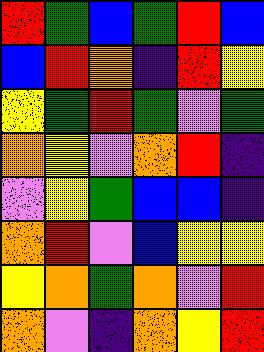[["red", "green", "blue", "green", "red", "blue"], ["blue", "red", "orange", "indigo", "red", "yellow"], ["yellow", "green", "red", "green", "violet", "green"], ["orange", "yellow", "violet", "orange", "red", "indigo"], ["violet", "yellow", "green", "blue", "blue", "indigo"], ["orange", "red", "violet", "blue", "yellow", "yellow"], ["yellow", "orange", "green", "orange", "violet", "red"], ["orange", "violet", "indigo", "orange", "yellow", "red"]]